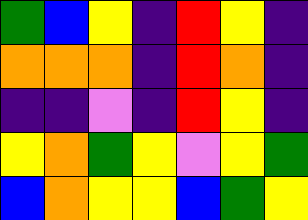[["green", "blue", "yellow", "indigo", "red", "yellow", "indigo"], ["orange", "orange", "orange", "indigo", "red", "orange", "indigo"], ["indigo", "indigo", "violet", "indigo", "red", "yellow", "indigo"], ["yellow", "orange", "green", "yellow", "violet", "yellow", "green"], ["blue", "orange", "yellow", "yellow", "blue", "green", "yellow"]]